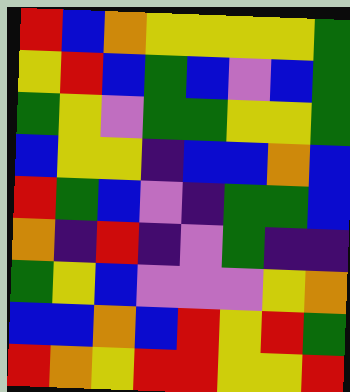[["red", "blue", "orange", "yellow", "yellow", "yellow", "yellow", "green"], ["yellow", "red", "blue", "green", "blue", "violet", "blue", "green"], ["green", "yellow", "violet", "green", "green", "yellow", "yellow", "green"], ["blue", "yellow", "yellow", "indigo", "blue", "blue", "orange", "blue"], ["red", "green", "blue", "violet", "indigo", "green", "green", "blue"], ["orange", "indigo", "red", "indigo", "violet", "green", "indigo", "indigo"], ["green", "yellow", "blue", "violet", "violet", "violet", "yellow", "orange"], ["blue", "blue", "orange", "blue", "red", "yellow", "red", "green"], ["red", "orange", "yellow", "red", "red", "yellow", "yellow", "red"]]